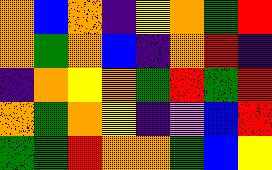[["orange", "blue", "orange", "indigo", "yellow", "orange", "green", "red"], ["orange", "green", "orange", "blue", "indigo", "orange", "red", "indigo"], ["indigo", "orange", "yellow", "orange", "green", "red", "green", "red"], ["orange", "green", "orange", "yellow", "indigo", "violet", "blue", "red"], ["green", "green", "red", "orange", "orange", "green", "blue", "yellow"]]